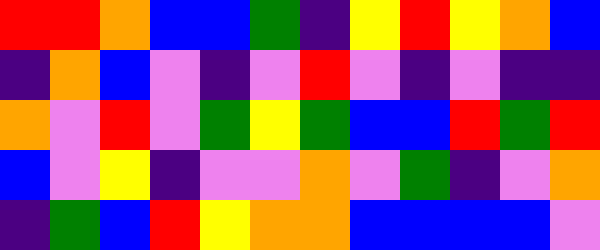[["red", "red", "orange", "blue", "blue", "green", "indigo", "yellow", "red", "yellow", "orange", "blue"], ["indigo", "orange", "blue", "violet", "indigo", "violet", "red", "violet", "indigo", "violet", "indigo", "indigo"], ["orange", "violet", "red", "violet", "green", "yellow", "green", "blue", "blue", "red", "green", "red"], ["blue", "violet", "yellow", "indigo", "violet", "violet", "orange", "violet", "green", "indigo", "violet", "orange"], ["indigo", "green", "blue", "red", "yellow", "orange", "orange", "blue", "blue", "blue", "blue", "violet"]]